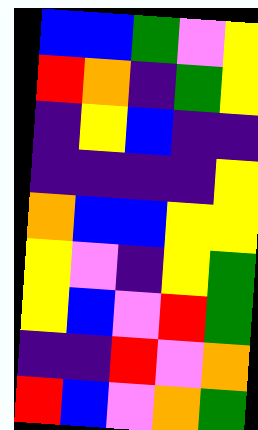[["blue", "blue", "green", "violet", "yellow"], ["red", "orange", "indigo", "green", "yellow"], ["indigo", "yellow", "blue", "indigo", "indigo"], ["indigo", "indigo", "indigo", "indigo", "yellow"], ["orange", "blue", "blue", "yellow", "yellow"], ["yellow", "violet", "indigo", "yellow", "green"], ["yellow", "blue", "violet", "red", "green"], ["indigo", "indigo", "red", "violet", "orange"], ["red", "blue", "violet", "orange", "green"]]